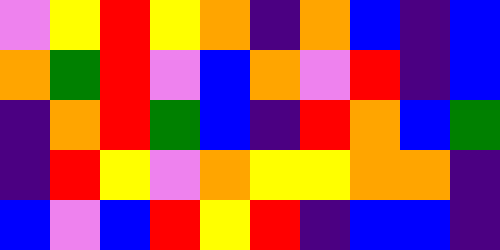[["violet", "yellow", "red", "yellow", "orange", "indigo", "orange", "blue", "indigo", "blue"], ["orange", "green", "red", "violet", "blue", "orange", "violet", "red", "indigo", "blue"], ["indigo", "orange", "red", "green", "blue", "indigo", "red", "orange", "blue", "green"], ["indigo", "red", "yellow", "violet", "orange", "yellow", "yellow", "orange", "orange", "indigo"], ["blue", "violet", "blue", "red", "yellow", "red", "indigo", "blue", "blue", "indigo"]]